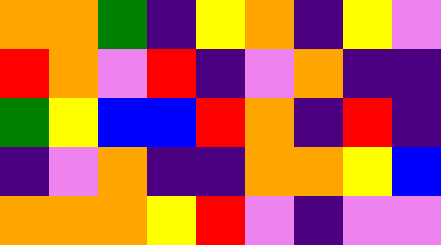[["orange", "orange", "green", "indigo", "yellow", "orange", "indigo", "yellow", "violet"], ["red", "orange", "violet", "red", "indigo", "violet", "orange", "indigo", "indigo"], ["green", "yellow", "blue", "blue", "red", "orange", "indigo", "red", "indigo"], ["indigo", "violet", "orange", "indigo", "indigo", "orange", "orange", "yellow", "blue"], ["orange", "orange", "orange", "yellow", "red", "violet", "indigo", "violet", "violet"]]